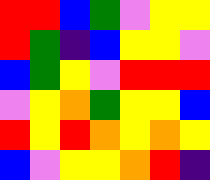[["red", "red", "blue", "green", "violet", "yellow", "yellow"], ["red", "green", "indigo", "blue", "yellow", "yellow", "violet"], ["blue", "green", "yellow", "violet", "red", "red", "red"], ["violet", "yellow", "orange", "green", "yellow", "yellow", "blue"], ["red", "yellow", "red", "orange", "yellow", "orange", "yellow"], ["blue", "violet", "yellow", "yellow", "orange", "red", "indigo"]]